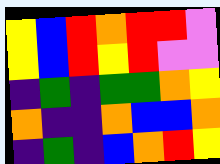[["yellow", "blue", "red", "orange", "red", "red", "violet"], ["yellow", "blue", "red", "yellow", "red", "violet", "violet"], ["indigo", "green", "indigo", "green", "green", "orange", "yellow"], ["orange", "indigo", "indigo", "orange", "blue", "blue", "orange"], ["indigo", "green", "indigo", "blue", "orange", "red", "yellow"]]